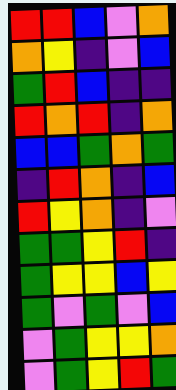[["red", "red", "blue", "violet", "orange"], ["orange", "yellow", "indigo", "violet", "blue"], ["green", "red", "blue", "indigo", "indigo"], ["red", "orange", "red", "indigo", "orange"], ["blue", "blue", "green", "orange", "green"], ["indigo", "red", "orange", "indigo", "blue"], ["red", "yellow", "orange", "indigo", "violet"], ["green", "green", "yellow", "red", "indigo"], ["green", "yellow", "yellow", "blue", "yellow"], ["green", "violet", "green", "violet", "blue"], ["violet", "green", "yellow", "yellow", "orange"], ["violet", "green", "yellow", "red", "green"]]